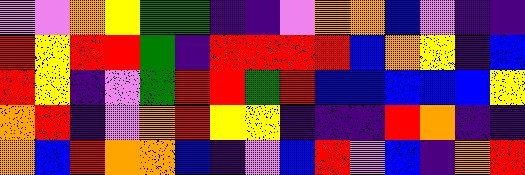[["violet", "violet", "orange", "yellow", "green", "green", "indigo", "indigo", "violet", "orange", "orange", "blue", "violet", "indigo", "indigo"], ["red", "yellow", "red", "red", "green", "indigo", "red", "red", "red", "red", "blue", "orange", "yellow", "indigo", "blue"], ["red", "yellow", "indigo", "violet", "green", "red", "red", "green", "red", "blue", "blue", "blue", "blue", "blue", "yellow"], ["orange", "red", "indigo", "violet", "orange", "red", "yellow", "yellow", "indigo", "indigo", "indigo", "red", "orange", "indigo", "indigo"], ["orange", "blue", "red", "orange", "orange", "blue", "indigo", "violet", "blue", "red", "violet", "blue", "indigo", "orange", "red"]]